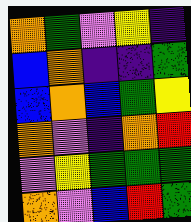[["orange", "green", "violet", "yellow", "indigo"], ["blue", "orange", "indigo", "indigo", "green"], ["blue", "orange", "blue", "green", "yellow"], ["orange", "violet", "indigo", "orange", "red"], ["violet", "yellow", "green", "green", "green"], ["orange", "violet", "blue", "red", "green"]]